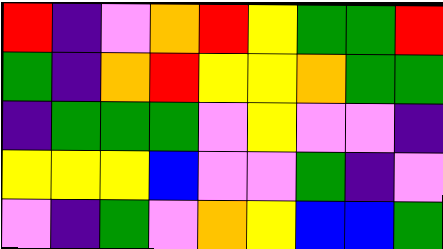[["red", "indigo", "violet", "orange", "red", "yellow", "green", "green", "red"], ["green", "indigo", "orange", "red", "yellow", "yellow", "orange", "green", "green"], ["indigo", "green", "green", "green", "violet", "yellow", "violet", "violet", "indigo"], ["yellow", "yellow", "yellow", "blue", "violet", "violet", "green", "indigo", "violet"], ["violet", "indigo", "green", "violet", "orange", "yellow", "blue", "blue", "green"]]